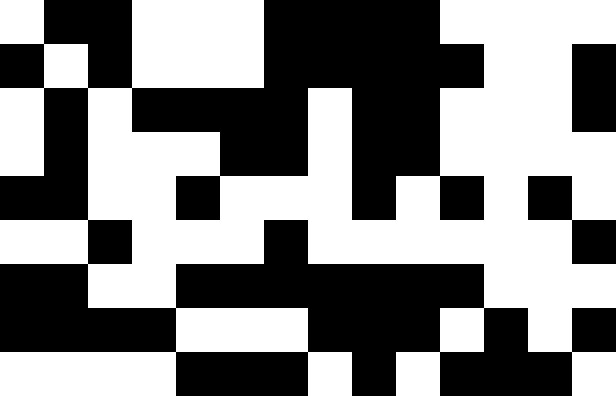[["white", "black", "black", "white", "white", "white", "black", "black", "black", "black", "white", "white", "white", "white"], ["black", "white", "black", "white", "white", "white", "black", "black", "black", "black", "black", "white", "white", "black"], ["white", "black", "white", "black", "black", "black", "black", "white", "black", "black", "white", "white", "white", "black"], ["white", "black", "white", "white", "white", "black", "black", "white", "black", "black", "white", "white", "white", "white"], ["black", "black", "white", "white", "black", "white", "white", "white", "black", "white", "black", "white", "black", "white"], ["white", "white", "black", "white", "white", "white", "black", "white", "white", "white", "white", "white", "white", "black"], ["black", "black", "white", "white", "black", "black", "black", "black", "black", "black", "black", "white", "white", "white"], ["black", "black", "black", "black", "white", "white", "white", "black", "black", "black", "white", "black", "white", "black"], ["white", "white", "white", "white", "black", "black", "black", "white", "black", "white", "black", "black", "black", "white"]]